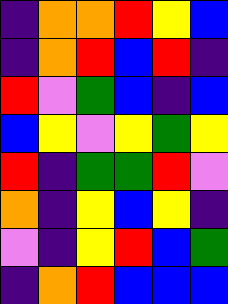[["indigo", "orange", "orange", "red", "yellow", "blue"], ["indigo", "orange", "red", "blue", "red", "indigo"], ["red", "violet", "green", "blue", "indigo", "blue"], ["blue", "yellow", "violet", "yellow", "green", "yellow"], ["red", "indigo", "green", "green", "red", "violet"], ["orange", "indigo", "yellow", "blue", "yellow", "indigo"], ["violet", "indigo", "yellow", "red", "blue", "green"], ["indigo", "orange", "red", "blue", "blue", "blue"]]